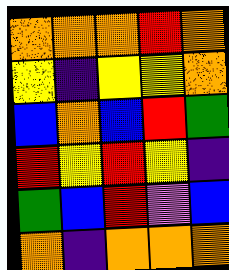[["orange", "orange", "orange", "red", "orange"], ["yellow", "indigo", "yellow", "yellow", "orange"], ["blue", "orange", "blue", "red", "green"], ["red", "yellow", "red", "yellow", "indigo"], ["green", "blue", "red", "violet", "blue"], ["orange", "indigo", "orange", "orange", "orange"]]